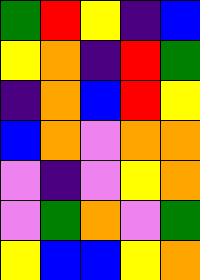[["green", "red", "yellow", "indigo", "blue"], ["yellow", "orange", "indigo", "red", "green"], ["indigo", "orange", "blue", "red", "yellow"], ["blue", "orange", "violet", "orange", "orange"], ["violet", "indigo", "violet", "yellow", "orange"], ["violet", "green", "orange", "violet", "green"], ["yellow", "blue", "blue", "yellow", "orange"]]